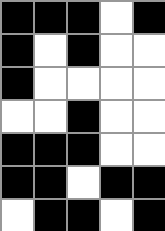[["black", "black", "black", "white", "black"], ["black", "white", "black", "white", "white"], ["black", "white", "white", "white", "white"], ["white", "white", "black", "white", "white"], ["black", "black", "black", "white", "white"], ["black", "black", "white", "black", "black"], ["white", "black", "black", "white", "black"]]